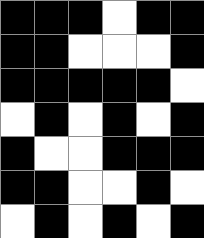[["black", "black", "black", "white", "black", "black"], ["black", "black", "white", "white", "white", "black"], ["black", "black", "black", "black", "black", "white"], ["white", "black", "white", "black", "white", "black"], ["black", "white", "white", "black", "black", "black"], ["black", "black", "white", "white", "black", "white"], ["white", "black", "white", "black", "white", "black"]]